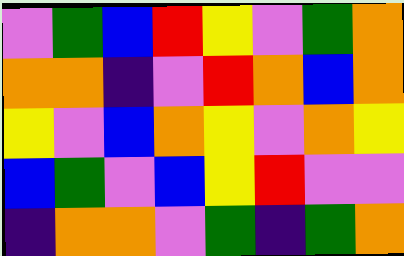[["violet", "green", "blue", "red", "yellow", "violet", "green", "orange"], ["orange", "orange", "indigo", "violet", "red", "orange", "blue", "orange"], ["yellow", "violet", "blue", "orange", "yellow", "violet", "orange", "yellow"], ["blue", "green", "violet", "blue", "yellow", "red", "violet", "violet"], ["indigo", "orange", "orange", "violet", "green", "indigo", "green", "orange"]]